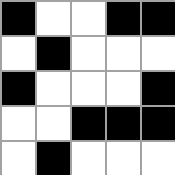[["black", "white", "white", "black", "black"], ["white", "black", "white", "white", "white"], ["black", "white", "white", "white", "black"], ["white", "white", "black", "black", "black"], ["white", "black", "white", "white", "white"]]